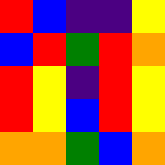[["red", "blue", "indigo", "indigo", "yellow"], ["blue", "red", "green", "red", "orange"], ["red", "yellow", "indigo", "red", "yellow"], ["red", "yellow", "blue", "red", "yellow"], ["orange", "orange", "green", "blue", "orange"]]